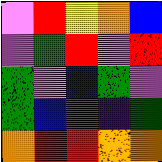[["violet", "red", "yellow", "orange", "blue"], ["violet", "green", "red", "violet", "red"], ["green", "violet", "blue", "green", "violet"], ["green", "blue", "red", "indigo", "green"], ["orange", "red", "red", "orange", "orange"]]